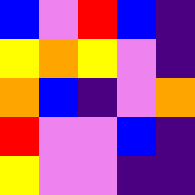[["blue", "violet", "red", "blue", "indigo"], ["yellow", "orange", "yellow", "violet", "indigo"], ["orange", "blue", "indigo", "violet", "orange"], ["red", "violet", "violet", "blue", "indigo"], ["yellow", "violet", "violet", "indigo", "indigo"]]